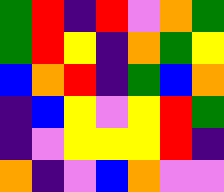[["green", "red", "indigo", "red", "violet", "orange", "green"], ["green", "red", "yellow", "indigo", "orange", "green", "yellow"], ["blue", "orange", "red", "indigo", "green", "blue", "orange"], ["indigo", "blue", "yellow", "violet", "yellow", "red", "green"], ["indigo", "violet", "yellow", "yellow", "yellow", "red", "indigo"], ["orange", "indigo", "violet", "blue", "orange", "violet", "violet"]]